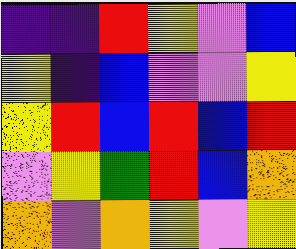[["indigo", "indigo", "red", "yellow", "violet", "blue"], ["yellow", "indigo", "blue", "violet", "violet", "yellow"], ["yellow", "red", "blue", "red", "blue", "red"], ["violet", "yellow", "green", "red", "blue", "orange"], ["orange", "violet", "orange", "yellow", "violet", "yellow"]]